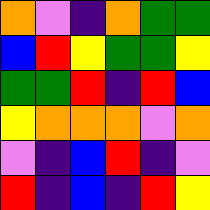[["orange", "violet", "indigo", "orange", "green", "green"], ["blue", "red", "yellow", "green", "green", "yellow"], ["green", "green", "red", "indigo", "red", "blue"], ["yellow", "orange", "orange", "orange", "violet", "orange"], ["violet", "indigo", "blue", "red", "indigo", "violet"], ["red", "indigo", "blue", "indigo", "red", "yellow"]]